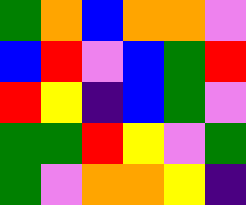[["green", "orange", "blue", "orange", "orange", "violet"], ["blue", "red", "violet", "blue", "green", "red"], ["red", "yellow", "indigo", "blue", "green", "violet"], ["green", "green", "red", "yellow", "violet", "green"], ["green", "violet", "orange", "orange", "yellow", "indigo"]]